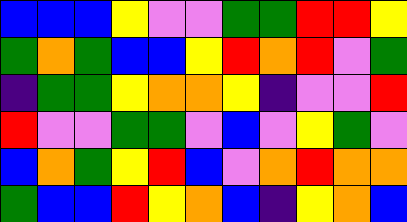[["blue", "blue", "blue", "yellow", "violet", "violet", "green", "green", "red", "red", "yellow"], ["green", "orange", "green", "blue", "blue", "yellow", "red", "orange", "red", "violet", "green"], ["indigo", "green", "green", "yellow", "orange", "orange", "yellow", "indigo", "violet", "violet", "red"], ["red", "violet", "violet", "green", "green", "violet", "blue", "violet", "yellow", "green", "violet"], ["blue", "orange", "green", "yellow", "red", "blue", "violet", "orange", "red", "orange", "orange"], ["green", "blue", "blue", "red", "yellow", "orange", "blue", "indigo", "yellow", "orange", "blue"]]